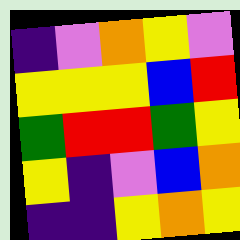[["indigo", "violet", "orange", "yellow", "violet"], ["yellow", "yellow", "yellow", "blue", "red"], ["green", "red", "red", "green", "yellow"], ["yellow", "indigo", "violet", "blue", "orange"], ["indigo", "indigo", "yellow", "orange", "yellow"]]